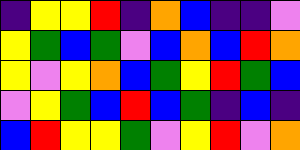[["indigo", "yellow", "yellow", "red", "indigo", "orange", "blue", "indigo", "indigo", "violet"], ["yellow", "green", "blue", "green", "violet", "blue", "orange", "blue", "red", "orange"], ["yellow", "violet", "yellow", "orange", "blue", "green", "yellow", "red", "green", "blue"], ["violet", "yellow", "green", "blue", "red", "blue", "green", "indigo", "blue", "indigo"], ["blue", "red", "yellow", "yellow", "green", "violet", "yellow", "red", "violet", "orange"]]